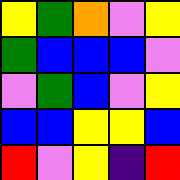[["yellow", "green", "orange", "violet", "yellow"], ["green", "blue", "blue", "blue", "violet"], ["violet", "green", "blue", "violet", "yellow"], ["blue", "blue", "yellow", "yellow", "blue"], ["red", "violet", "yellow", "indigo", "red"]]